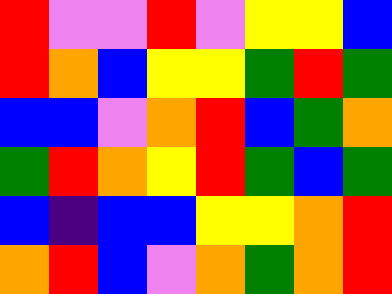[["red", "violet", "violet", "red", "violet", "yellow", "yellow", "blue"], ["red", "orange", "blue", "yellow", "yellow", "green", "red", "green"], ["blue", "blue", "violet", "orange", "red", "blue", "green", "orange"], ["green", "red", "orange", "yellow", "red", "green", "blue", "green"], ["blue", "indigo", "blue", "blue", "yellow", "yellow", "orange", "red"], ["orange", "red", "blue", "violet", "orange", "green", "orange", "red"]]